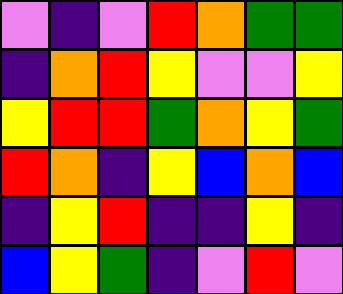[["violet", "indigo", "violet", "red", "orange", "green", "green"], ["indigo", "orange", "red", "yellow", "violet", "violet", "yellow"], ["yellow", "red", "red", "green", "orange", "yellow", "green"], ["red", "orange", "indigo", "yellow", "blue", "orange", "blue"], ["indigo", "yellow", "red", "indigo", "indigo", "yellow", "indigo"], ["blue", "yellow", "green", "indigo", "violet", "red", "violet"]]